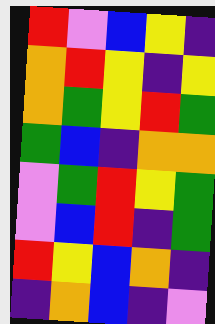[["red", "violet", "blue", "yellow", "indigo"], ["orange", "red", "yellow", "indigo", "yellow"], ["orange", "green", "yellow", "red", "green"], ["green", "blue", "indigo", "orange", "orange"], ["violet", "green", "red", "yellow", "green"], ["violet", "blue", "red", "indigo", "green"], ["red", "yellow", "blue", "orange", "indigo"], ["indigo", "orange", "blue", "indigo", "violet"]]